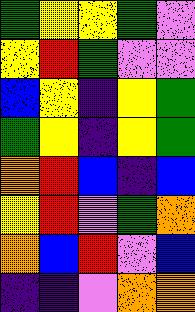[["green", "yellow", "yellow", "green", "violet"], ["yellow", "red", "green", "violet", "violet"], ["blue", "yellow", "indigo", "yellow", "green"], ["green", "yellow", "indigo", "yellow", "green"], ["orange", "red", "blue", "indigo", "blue"], ["yellow", "red", "violet", "green", "orange"], ["orange", "blue", "red", "violet", "blue"], ["indigo", "indigo", "violet", "orange", "orange"]]